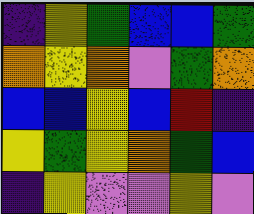[["indigo", "yellow", "green", "blue", "blue", "green"], ["orange", "yellow", "orange", "violet", "green", "orange"], ["blue", "blue", "yellow", "blue", "red", "indigo"], ["yellow", "green", "yellow", "orange", "green", "blue"], ["indigo", "yellow", "violet", "violet", "yellow", "violet"]]